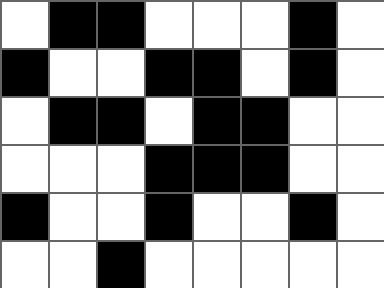[["white", "black", "black", "white", "white", "white", "black", "white"], ["black", "white", "white", "black", "black", "white", "black", "white"], ["white", "black", "black", "white", "black", "black", "white", "white"], ["white", "white", "white", "black", "black", "black", "white", "white"], ["black", "white", "white", "black", "white", "white", "black", "white"], ["white", "white", "black", "white", "white", "white", "white", "white"]]